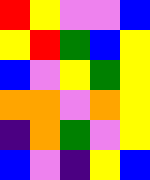[["red", "yellow", "violet", "violet", "blue"], ["yellow", "red", "green", "blue", "yellow"], ["blue", "violet", "yellow", "green", "yellow"], ["orange", "orange", "violet", "orange", "yellow"], ["indigo", "orange", "green", "violet", "yellow"], ["blue", "violet", "indigo", "yellow", "blue"]]